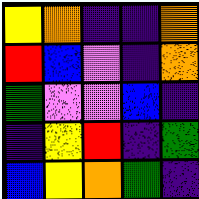[["yellow", "orange", "indigo", "indigo", "orange"], ["red", "blue", "violet", "indigo", "orange"], ["green", "violet", "violet", "blue", "indigo"], ["indigo", "yellow", "red", "indigo", "green"], ["blue", "yellow", "orange", "green", "indigo"]]